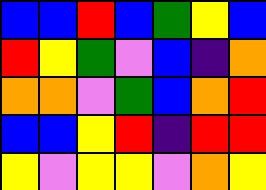[["blue", "blue", "red", "blue", "green", "yellow", "blue"], ["red", "yellow", "green", "violet", "blue", "indigo", "orange"], ["orange", "orange", "violet", "green", "blue", "orange", "red"], ["blue", "blue", "yellow", "red", "indigo", "red", "red"], ["yellow", "violet", "yellow", "yellow", "violet", "orange", "yellow"]]